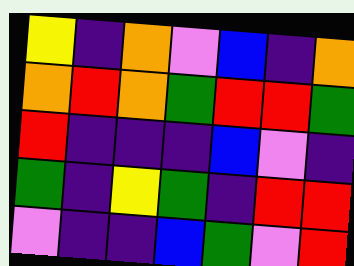[["yellow", "indigo", "orange", "violet", "blue", "indigo", "orange"], ["orange", "red", "orange", "green", "red", "red", "green"], ["red", "indigo", "indigo", "indigo", "blue", "violet", "indigo"], ["green", "indigo", "yellow", "green", "indigo", "red", "red"], ["violet", "indigo", "indigo", "blue", "green", "violet", "red"]]